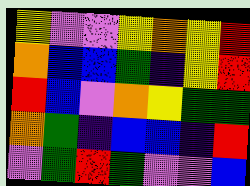[["yellow", "violet", "violet", "yellow", "orange", "yellow", "red"], ["orange", "blue", "blue", "green", "indigo", "yellow", "red"], ["red", "blue", "violet", "orange", "yellow", "green", "green"], ["orange", "green", "indigo", "blue", "blue", "indigo", "red"], ["violet", "green", "red", "green", "violet", "violet", "blue"]]